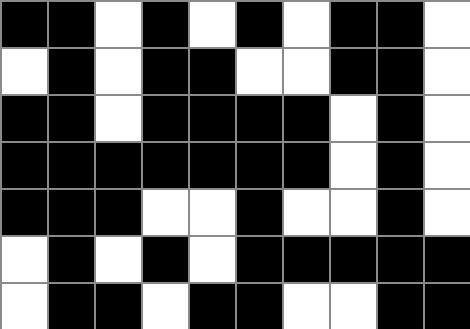[["black", "black", "white", "black", "white", "black", "white", "black", "black", "white"], ["white", "black", "white", "black", "black", "white", "white", "black", "black", "white"], ["black", "black", "white", "black", "black", "black", "black", "white", "black", "white"], ["black", "black", "black", "black", "black", "black", "black", "white", "black", "white"], ["black", "black", "black", "white", "white", "black", "white", "white", "black", "white"], ["white", "black", "white", "black", "white", "black", "black", "black", "black", "black"], ["white", "black", "black", "white", "black", "black", "white", "white", "black", "black"]]